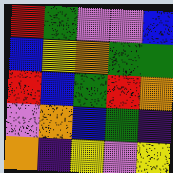[["red", "green", "violet", "violet", "blue"], ["blue", "yellow", "orange", "green", "green"], ["red", "blue", "green", "red", "orange"], ["violet", "orange", "blue", "green", "indigo"], ["orange", "indigo", "yellow", "violet", "yellow"]]